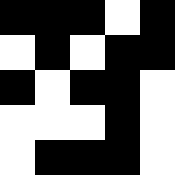[["black", "black", "black", "white", "black"], ["white", "black", "white", "black", "black"], ["black", "white", "black", "black", "white"], ["white", "white", "white", "black", "white"], ["white", "black", "black", "black", "white"]]